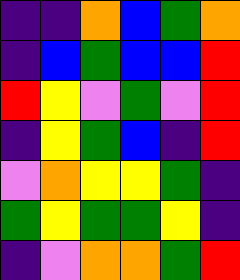[["indigo", "indigo", "orange", "blue", "green", "orange"], ["indigo", "blue", "green", "blue", "blue", "red"], ["red", "yellow", "violet", "green", "violet", "red"], ["indigo", "yellow", "green", "blue", "indigo", "red"], ["violet", "orange", "yellow", "yellow", "green", "indigo"], ["green", "yellow", "green", "green", "yellow", "indigo"], ["indigo", "violet", "orange", "orange", "green", "red"]]